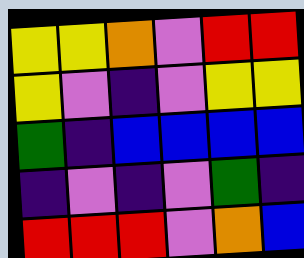[["yellow", "yellow", "orange", "violet", "red", "red"], ["yellow", "violet", "indigo", "violet", "yellow", "yellow"], ["green", "indigo", "blue", "blue", "blue", "blue"], ["indigo", "violet", "indigo", "violet", "green", "indigo"], ["red", "red", "red", "violet", "orange", "blue"]]